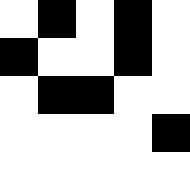[["white", "black", "white", "black", "white"], ["black", "white", "white", "black", "white"], ["white", "black", "black", "white", "white"], ["white", "white", "white", "white", "black"], ["white", "white", "white", "white", "white"]]